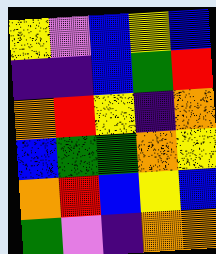[["yellow", "violet", "blue", "yellow", "blue"], ["indigo", "indigo", "blue", "green", "red"], ["orange", "red", "yellow", "indigo", "orange"], ["blue", "green", "green", "orange", "yellow"], ["orange", "red", "blue", "yellow", "blue"], ["green", "violet", "indigo", "orange", "orange"]]